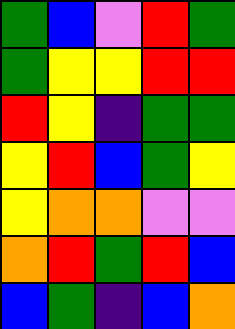[["green", "blue", "violet", "red", "green"], ["green", "yellow", "yellow", "red", "red"], ["red", "yellow", "indigo", "green", "green"], ["yellow", "red", "blue", "green", "yellow"], ["yellow", "orange", "orange", "violet", "violet"], ["orange", "red", "green", "red", "blue"], ["blue", "green", "indigo", "blue", "orange"]]